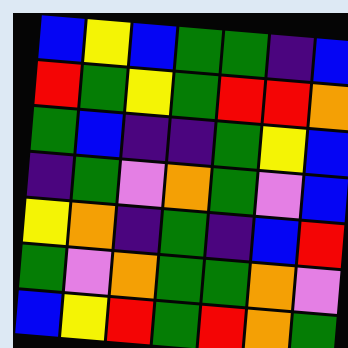[["blue", "yellow", "blue", "green", "green", "indigo", "blue"], ["red", "green", "yellow", "green", "red", "red", "orange"], ["green", "blue", "indigo", "indigo", "green", "yellow", "blue"], ["indigo", "green", "violet", "orange", "green", "violet", "blue"], ["yellow", "orange", "indigo", "green", "indigo", "blue", "red"], ["green", "violet", "orange", "green", "green", "orange", "violet"], ["blue", "yellow", "red", "green", "red", "orange", "green"]]